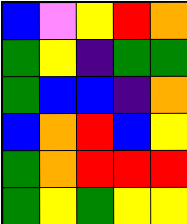[["blue", "violet", "yellow", "red", "orange"], ["green", "yellow", "indigo", "green", "green"], ["green", "blue", "blue", "indigo", "orange"], ["blue", "orange", "red", "blue", "yellow"], ["green", "orange", "red", "red", "red"], ["green", "yellow", "green", "yellow", "yellow"]]